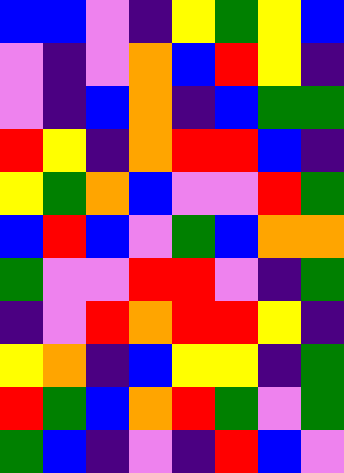[["blue", "blue", "violet", "indigo", "yellow", "green", "yellow", "blue"], ["violet", "indigo", "violet", "orange", "blue", "red", "yellow", "indigo"], ["violet", "indigo", "blue", "orange", "indigo", "blue", "green", "green"], ["red", "yellow", "indigo", "orange", "red", "red", "blue", "indigo"], ["yellow", "green", "orange", "blue", "violet", "violet", "red", "green"], ["blue", "red", "blue", "violet", "green", "blue", "orange", "orange"], ["green", "violet", "violet", "red", "red", "violet", "indigo", "green"], ["indigo", "violet", "red", "orange", "red", "red", "yellow", "indigo"], ["yellow", "orange", "indigo", "blue", "yellow", "yellow", "indigo", "green"], ["red", "green", "blue", "orange", "red", "green", "violet", "green"], ["green", "blue", "indigo", "violet", "indigo", "red", "blue", "violet"]]